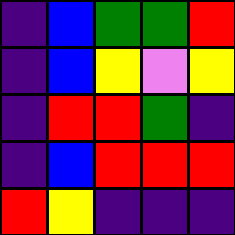[["indigo", "blue", "green", "green", "red"], ["indigo", "blue", "yellow", "violet", "yellow"], ["indigo", "red", "red", "green", "indigo"], ["indigo", "blue", "red", "red", "red"], ["red", "yellow", "indigo", "indigo", "indigo"]]